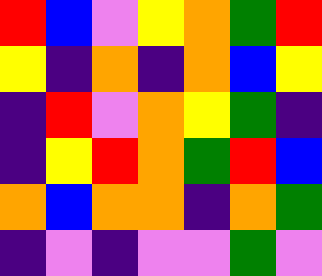[["red", "blue", "violet", "yellow", "orange", "green", "red"], ["yellow", "indigo", "orange", "indigo", "orange", "blue", "yellow"], ["indigo", "red", "violet", "orange", "yellow", "green", "indigo"], ["indigo", "yellow", "red", "orange", "green", "red", "blue"], ["orange", "blue", "orange", "orange", "indigo", "orange", "green"], ["indigo", "violet", "indigo", "violet", "violet", "green", "violet"]]